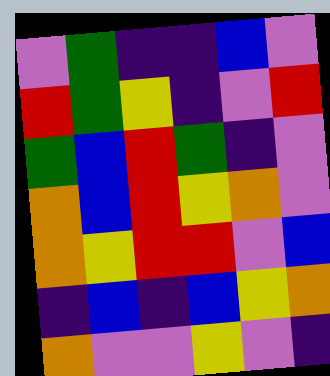[["violet", "green", "indigo", "indigo", "blue", "violet"], ["red", "green", "yellow", "indigo", "violet", "red"], ["green", "blue", "red", "green", "indigo", "violet"], ["orange", "blue", "red", "yellow", "orange", "violet"], ["orange", "yellow", "red", "red", "violet", "blue"], ["indigo", "blue", "indigo", "blue", "yellow", "orange"], ["orange", "violet", "violet", "yellow", "violet", "indigo"]]